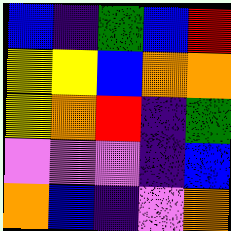[["blue", "indigo", "green", "blue", "red"], ["yellow", "yellow", "blue", "orange", "orange"], ["yellow", "orange", "red", "indigo", "green"], ["violet", "violet", "violet", "indigo", "blue"], ["orange", "blue", "indigo", "violet", "orange"]]